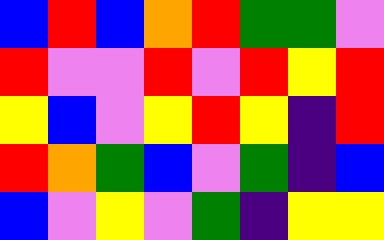[["blue", "red", "blue", "orange", "red", "green", "green", "violet"], ["red", "violet", "violet", "red", "violet", "red", "yellow", "red"], ["yellow", "blue", "violet", "yellow", "red", "yellow", "indigo", "red"], ["red", "orange", "green", "blue", "violet", "green", "indigo", "blue"], ["blue", "violet", "yellow", "violet", "green", "indigo", "yellow", "yellow"]]